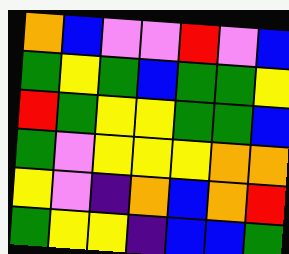[["orange", "blue", "violet", "violet", "red", "violet", "blue"], ["green", "yellow", "green", "blue", "green", "green", "yellow"], ["red", "green", "yellow", "yellow", "green", "green", "blue"], ["green", "violet", "yellow", "yellow", "yellow", "orange", "orange"], ["yellow", "violet", "indigo", "orange", "blue", "orange", "red"], ["green", "yellow", "yellow", "indigo", "blue", "blue", "green"]]